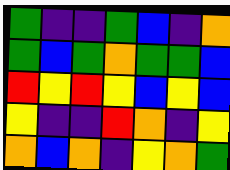[["green", "indigo", "indigo", "green", "blue", "indigo", "orange"], ["green", "blue", "green", "orange", "green", "green", "blue"], ["red", "yellow", "red", "yellow", "blue", "yellow", "blue"], ["yellow", "indigo", "indigo", "red", "orange", "indigo", "yellow"], ["orange", "blue", "orange", "indigo", "yellow", "orange", "green"]]